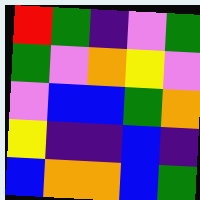[["red", "green", "indigo", "violet", "green"], ["green", "violet", "orange", "yellow", "violet"], ["violet", "blue", "blue", "green", "orange"], ["yellow", "indigo", "indigo", "blue", "indigo"], ["blue", "orange", "orange", "blue", "green"]]